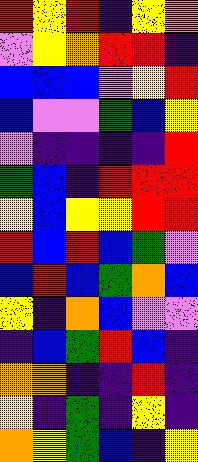[["red", "yellow", "red", "indigo", "yellow", "orange"], ["violet", "yellow", "orange", "red", "red", "indigo"], ["blue", "blue", "blue", "violet", "yellow", "red"], ["blue", "violet", "violet", "green", "blue", "yellow"], ["violet", "indigo", "indigo", "indigo", "indigo", "red"], ["green", "blue", "indigo", "red", "red", "red"], ["yellow", "blue", "yellow", "yellow", "red", "red"], ["red", "blue", "red", "blue", "green", "violet"], ["blue", "red", "blue", "green", "orange", "blue"], ["yellow", "indigo", "orange", "blue", "violet", "violet"], ["indigo", "blue", "green", "red", "blue", "indigo"], ["orange", "orange", "indigo", "indigo", "red", "indigo"], ["yellow", "indigo", "green", "indigo", "yellow", "indigo"], ["orange", "yellow", "green", "blue", "indigo", "yellow"]]